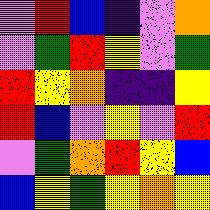[["violet", "red", "blue", "indigo", "violet", "orange"], ["violet", "green", "red", "yellow", "violet", "green"], ["red", "yellow", "orange", "indigo", "indigo", "yellow"], ["red", "blue", "violet", "yellow", "violet", "red"], ["violet", "green", "orange", "red", "yellow", "blue"], ["blue", "yellow", "green", "yellow", "orange", "yellow"]]